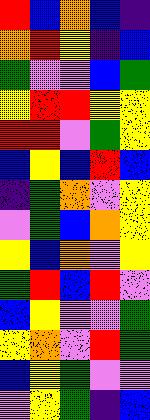[["red", "blue", "orange", "blue", "indigo"], ["orange", "red", "yellow", "indigo", "blue"], ["green", "violet", "violet", "blue", "green"], ["yellow", "red", "red", "yellow", "yellow"], ["red", "red", "violet", "green", "yellow"], ["blue", "yellow", "blue", "red", "blue"], ["indigo", "green", "orange", "violet", "yellow"], ["violet", "green", "blue", "orange", "yellow"], ["yellow", "blue", "orange", "violet", "yellow"], ["green", "red", "blue", "red", "violet"], ["blue", "yellow", "violet", "violet", "green"], ["yellow", "orange", "violet", "red", "green"], ["blue", "yellow", "green", "violet", "violet"], ["violet", "yellow", "green", "indigo", "blue"]]